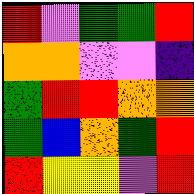[["red", "violet", "green", "green", "red"], ["orange", "orange", "violet", "violet", "indigo"], ["green", "red", "red", "orange", "orange"], ["green", "blue", "orange", "green", "red"], ["red", "yellow", "yellow", "violet", "red"]]